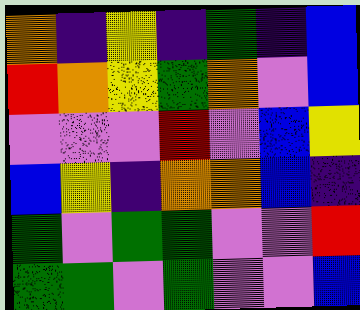[["orange", "indigo", "yellow", "indigo", "green", "indigo", "blue"], ["red", "orange", "yellow", "green", "orange", "violet", "blue"], ["violet", "violet", "violet", "red", "violet", "blue", "yellow"], ["blue", "yellow", "indigo", "orange", "orange", "blue", "indigo"], ["green", "violet", "green", "green", "violet", "violet", "red"], ["green", "green", "violet", "green", "violet", "violet", "blue"]]